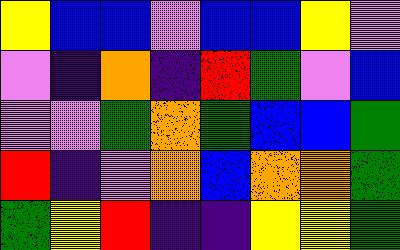[["yellow", "blue", "blue", "violet", "blue", "blue", "yellow", "violet"], ["violet", "indigo", "orange", "indigo", "red", "green", "violet", "blue"], ["violet", "violet", "green", "orange", "green", "blue", "blue", "green"], ["red", "indigo", "violet", "orange", "blue", "orange", "orange", "green"], ["green", "yellow", "red", "indigo", "indigo", "yellow", "yellow", "green"]]